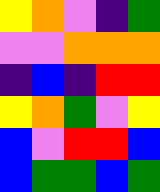[["yellow", "orange", "violet", "indigo", "green"], ["violet", "violet", "orange", "orange", "orange"], ["indigo", "blue", "indigo", "red", "red"], ["yellow", "orange", "green", "violet", "yellow"], ["blue", "violet", "red", "red", "blue"], ["blue", "green", "green", "blue", "green"]]